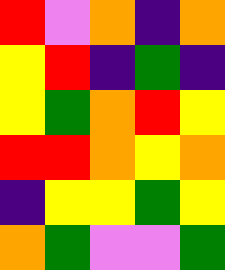[["red", "violet", "orange", "indigo", "orange"], ["yellow", "red", "indigo", "green", "indigo"], ["yellow", "green", "orange", "red", "yellow"], ["red", "red", "orange", "yellow", "orange"], ["indigo", "yellow", "yellow", "green", "yellow"], ["orange", "green", "violet", "violet", "green"]]